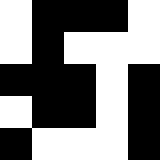[["white", "black", "black", "black", "white"], ["white", "black", "white", "white", "white"], ["black", "black", "black", "white", "black"], ["white", "black", "black", "white", "black"], ["black", "white", "white", "white", "black"]]